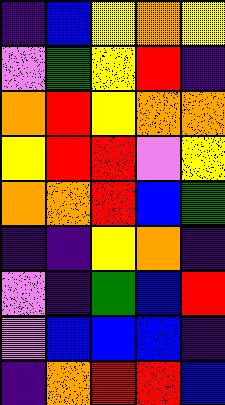[["indigo", "blue", "yellow", "orange", "yellow"], ["violet", "green", "yellow", "red", "indigo"], ["orange", "red", "yellow", "orange", "orange"], ["yellow", "red", "red", "violet", "yellow"], ["orange", "orange", "red", "blue", "green"], ["indigo", "indigo", "yellow", "orange", "indigo"], ["violet", "indigo", "green", "blue", "red"], ["violet", "blue", "blue", "blue", "indigo"], ["indigo", "orange", "red", "red", "blue"]]